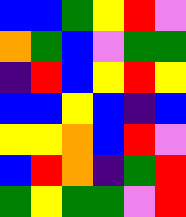[["blue", "blue", "green", "yellow", "red", "violet"], ["orange", "green", "blue", "violet", "green", "green"], ["indigo", "red", "blue", "yellow", "red", "yellow"], ["blue", "blue", "yellow", "blue", "indigo", "blue"], ["yellow", "yellow", "orange", "blue", "red", "violet"], ["blue", "red", "orange", "indigo", "green", "red"], ["green", "yellow", "green", "green", "violet", "red"]]